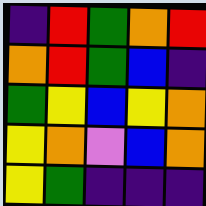[["indigo", "red", "green", "orange", "red"], ["orange", "red", "green", "blue", "indigo"], ["green", "yellow", "blue", "yellow", "orange"], ["yellow", "orange", "violet", "blue", "orange"], ["yellow", "green", "indigo", "indigo", "indigo"]]